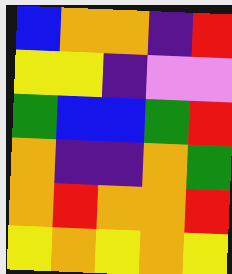[["blue", "orange", "orange", "indigo", "red"], ["yellow", "yellow", "indigo", "violet", "violet"], ["green", "blue", "blue", "green", "red"], ["orange", "indigo", "indigo", "orange", "green"], ["orange", "red", "orange", "orange", "red"], ["yellow", "orange", "yellow", "orange", "yellow"]]